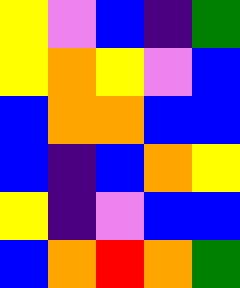[["yellow", "violet", "blue", "indigo", "green"], ["yellow", "orange", "yellow", "violet", "blue"], ["blue", "orange", "orange", "blue", "blue"], ["blue", "indigo", "blue", "orange", "yellow"], ["yellow", "indigo", "violet", "blue", "blue"], ["blue", "orange", "red", "orange", "green"]]